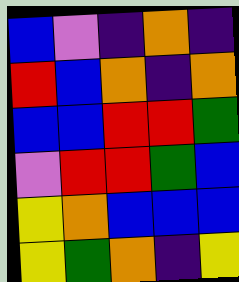[["blue", "violet", "indigo", "orange", "indigo"], ["red", "blue", "orange", "indigo", "orange"], ["blue", "blue", "red", "red", "green"], ["violet", "red", "red", "green", "blue"], ["yellow", "orange", "blue", "blue", "blue"], ["yellow", "green", "orange", "indigo", "yellow"]]